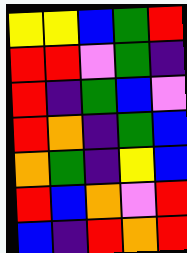[["yellow", "yellow", "blue", "green", "red"], ["red", "red", "violet", "green", "indigo"], ["red", "indigo", "green", "blue", "violet"], ["red", "orange", "indigo", "green", "blue"], ["orange", "green", "indigo", "yellow", "blue"], ["red", "blue", "orange", "violet", "red"], ["blue", "indigo", "red", "orange", "red"]]